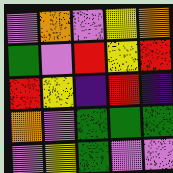[["violet", "orange", "violet", "yellow", "orange"], ["green", "violet", "red", "yellow", "red"], ["red", "yellow", "indigo", "red", "indigo"], ["orange", "violet", "green", "green", "green"], ["violet", "yellow", "green", "violet", "violet"]]